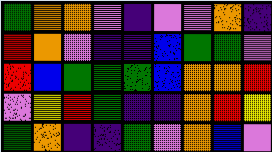[["green", "orange", "orange", "violet", "indigo", "violet", "violet", "orange", "indigo"], ["red", "orange", "violet", "indigo", "indigo", "blue", "green", "green", "violet"], ["red", "blue", "green", "green", "green", "blue", "orange", "orange", "red"], ["violet", "yellow", "red", "green", "indigo", "indigo", "orange", "red", "yellow"], ["green", "orange", "indigo", "indigo", "green", "violet", "orange", "blue", "violet"]]